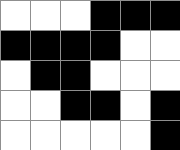[["white", "white", "white", "black", "black", "black"], ["black", "black", "black", "black", "white", "white"], ["white", "black", "black", "white", "white", "white"], ["white", "white", "black", "black", "white", "black"], ["white", "white", "white", "white", "white", "black"]]